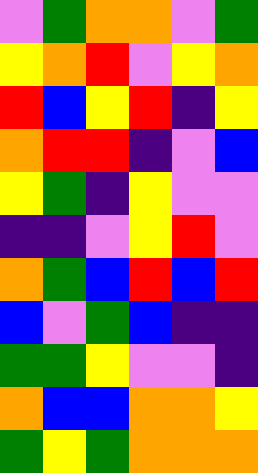[["violet", "green", "orange", "orange", "violet", "green"], ["yellow", "orange", "red", "violet", "yellow", "orange"], ["red", "blue", "yellow", "red", "indigo", "yellow"], ["orange", "red", "red", "indigo", "violet", "blue"], ["yellow", "green", "indigo", "yellow", "violet", "violet"], ["indigo", "indigo", "violet", "yellow", "red", "violet"], ["orange", "green", "blue", "red", "blue", "red"], ["blue", "violet", "green", "blue", "indigo", "indigo"], ["green", "green", "yellow", "violet", "violet", "indigo"], ["orange", "blue", "blue", "orange", "orange", "yellow"], ["green", "yellow", "green", "orange", "orange", "orange"]]